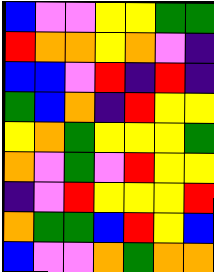[["blue", "violet", "violet", "yellow", "yellow", "green", "green"], ["red", "orange", "orange", "yellow", "orange", "violet", "indigo"], ["blue", "blue", "violet", "red", "indigo", "red", "indigo"], ["green", "blue", "orange", "indigo", "red", "yellow", "yellow"], ["yellow", "orange", "green", "yellow", "yellow", "yellow", "green"], ["orange", "violet", "green", "violet", "red", "yellow", "yellow"], ["indigo", "violet", "red", "yellow", "yellow", "yellow", "red"], ["orange", "green", "green", "blue", "red", "yellow", "blue"], ["blue", "violet", "violet", "orange", "green", "orange", "orange"]]